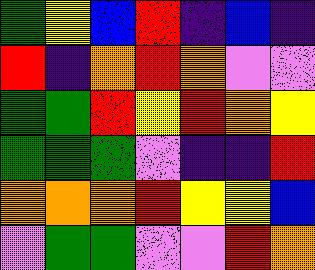[["green", "yellow", "blue", "red", "indigo", "blue", "indigo"], ["red", "indigo", "orange", "red", "orange", "violet", "violet"], ["green", "green", "red", "yellow", "red", "orange", "yellow"], ["green", "green", "green", "violet", "indigo", "indigo", "red"], ["orange", "orange", "orange", "red", "yellow", "yellow", "blue"], ["violet", "green", "green", "violet", "violet", "red", "orange"]]